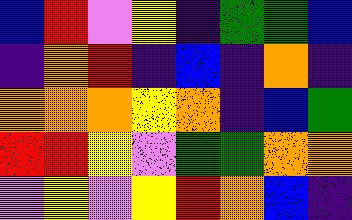[["blue", "red", "violet", "yellow", "indigo", "green", "green", "blue"], ["indigo", "orange", "red", "indigo", "blue", "indigo", "orange", "indigo"], ["orange", "orange", "orange", "yellow", "orange", "indigo", "blue", "green"], ["red", "red", "yellow", "violet", "green", "green", "orange", "orange"], ["violet", "yellow", "violet", "yellow", "red", "orange", "blue", "indigo"]]